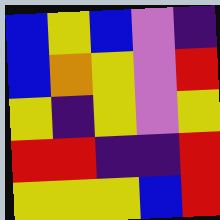[["blue", "yellow", "blue", "violet", "indigo"], ["blue", "orange", "yellow", "violet", "red"], ["yellow", "indigo", "yellow", "violet", "yellow"], ["red", "red", "indigo", "indigo", "red"], ["yellow", "yellow", "yellow", "blue", "red"]]